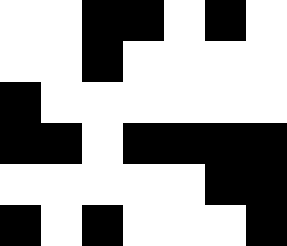[["white", "white", "black", "black", "white", "black", "white"], ["white", "white", "black", "white", "white", "white", "white"], ["black", "white", "white", "white", "white", "white", "white"], ["black", "black", "white", "black", "black", "black", "black"], ["white", "white", "white", "white", "white", "black", "black"], ["black", "white", "black", "white", "white", "white", "black"]]